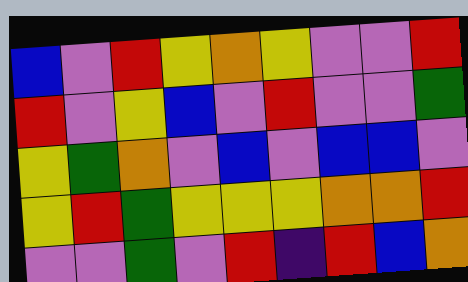[["blue", "violet", "red", "yellow", "orange", "yellow", "violet", "violet", "red"], ["red", "violet", "yellow", "blue", "violet", "red", "violet", "violet", "green"], ["yellow", "green", "orange", "violet", "blue", "violet", "blue", "blue", "violet"], ["yellow", "red", "green", "yellow", "yellow", "yellow", "orange", "orange", "red"], ["violet", "violet", "green", "violet", "red", "indigo", "red", "blue", "orange"]]